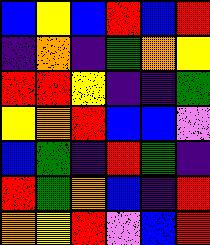[["blue", "yellow", "blue", "red", "blue", "red"], ["indigo", "orange", "indigo", "green", "orange", "yellow"], ["red", "red", "yellow", "indigo", "indigo", "green"], ["yellow", "orange", "red", "blue", "blue", "violet"], ["blue", "green", "indigo", "red", "green", "indigo"], ["red", "green", "orange", "blue", "indigo", "red"], ["orange", "yellow", "red", "violet", "blue", "red"]]